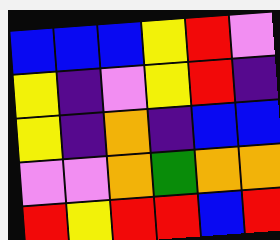[["blue", "blue", "blue", "yellow", "red", "violet"], ["yellow", "indigo", "violet", "yellow", "red", "indigo"], ["yellow", "indigo", "orange", "indigo", "blue", "blue"], ["violet", "violet", "orange", "green", "orange", "orange"], ["red", "yellow", "red", "red", "blue", "red"]]